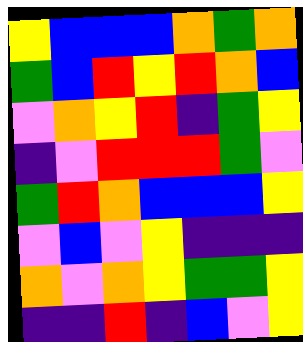[["yellow", "blue", "blue", "blue", "orange", "green", "orange"], ["green", "blue", "red", "yellow", "red", "orange", "blue"], ["violet", "orange", "yellow", "red", "indigo", "green", "yellow"], ["indigo", "violet", "red", "red", "red", "green", "violet"], ["green", "red", "orange", "blue", "blue", "blue", "yellow"], ["violet", "blue", "violet", "yellow", "indigo", "indigo", "indigo"], ["orange", "violet", "orange", "yellow", "green", "green", "yellow"], ["indigo", "indigo", "red", "indigo", "blue", "violet", "yellow"]]